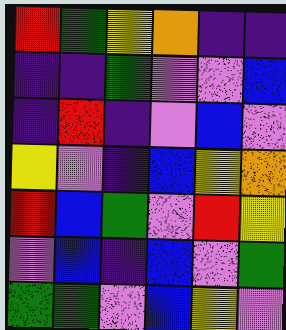[["red", "green", "yellow", "orange", "indigo", "indigo"], ["indigo", "indigo", "green", "violet", "violet", "blue"], ["indigo", "red", "indigo", "violet", "blue", "violet"], ["yellow", "violet", "indigo", "blue", "yellow", "orange"], ["red", "blue", "green", "violet", "red", "yellow"], ["violet", "blue", "indigo", "blue", "violet", "green"], ["green", "green", "violet", "blue", "yellow", "violet"]]